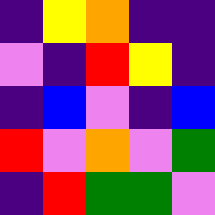[["indigo", "yellow", "orange", "indigo", "indigo"], ["violet", "indigo", "red", "yellow", "indigo"], ["indigo", "blue", "violet", "indigo", "blue"], ["red", "violet", "orange", "violet", "green"], ["indigo", "red", "green", "green", "violet"]]